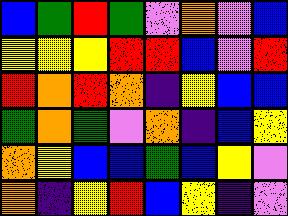[["blue", "green", "red", "green", "violet", "orange", "violet", "blue"], ["yellow", "yellow", "yellow", "red", "red", "blue", "violet", "red"], ["red", "orange", "red", "orange", "indigo", "yellow", "blue", "blue"], ["green", "orange", "green", "violet", "orange", "indigo", "blue", "yellow"], ["orange", "yellow", "blue", "blue", "green", "blue", "yellow", "violet"], ["orange", "indigo", "yellow", "red", "blue", "yellow", "indigo", "violet"]]